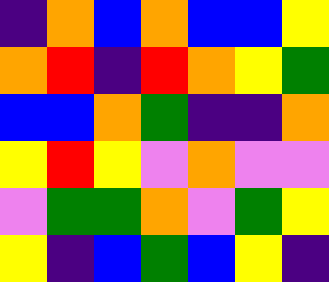[["indigo", "orange", "blue", "orange", "blue", "blue", "yellow"], ["orange", "red", "indigo", "red", "orange", "yellow", "green"], ["blue", "blue", "orange", "green", "indigo", "indigo", "orange"], ["yellow", "red", "yellow", "violet", "orange", "violet", "violet"], ["violet", "green", "green", "orange", "violet", "green", "yellow"], ["yellow", "indigo", "blue", "green", "blue", "yellow", "indigo"]]